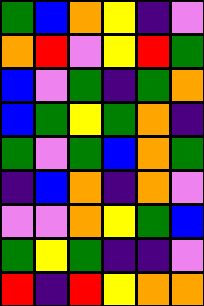[["green", "blue", "orange", "yellow", "indigo", "violet"], ["orange", "red", "violet", "yellow", "red", "green"], ["blue", "violet", "green", "indigo", "green", "orange"], ["blue", "green", "yellow", "green", "orange", "indigo"], ["green", "violet", "green", "blue", "orange", "green"], ["indigo", "blue", "orange", "indigo", "orange", "violet"], ["violet", "violet", "orange", "yellow", "green", "blue"], ["green", "yellow", "green", "indigo", "indigo", "violet"], ["red", "indigo", "red", "yellow", "orange", "orange"]]